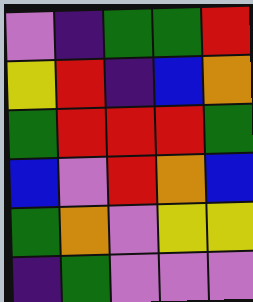[["violet", "indigo", "green", "green", "red"], ["yellow", "red", "indigo", "blue", "orange"], ["green", "red", "red", "red", "green"], ["blue", "violet", "red", "orange", "blue"], ["green", "orange", "violet", "yellow", "yellow"], ["indigo", "green", "violet", "violet", "violet"]]